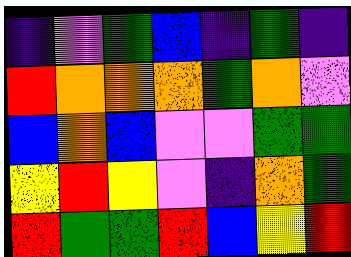[["indigo", "violet", "green", "blue", "indigo", "green", "indigo"], ["red", "orange", "orange", "orange", "green", "orange", "violet"], ["blue", "orange", "blue", "violet", "violet", "green", "green"], ["yellow", "red", "yellow", "violet", "indigo", "orange", "green"], ["red", "green", "green", "red", "blue", "yellow", "red"]]